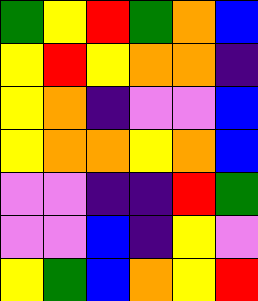[["green", "yellow", "red", "green", "orange", "blue"], ["yellow", "red", "yellow", "orange", "orange", "indigo"], ["yellow", "orange", "indigo", "violet", "violet", "blue"], ["yellow", "orange", "orange", "yellow", "orange", "blue"], ["violet", "violet", "indigo", "indigo", "red", "green"], ["violet", "violet", "blue", "indigo", "yellow", "violet"], ["yellow", "green", "blue", "orange", "yellow", "red"]]